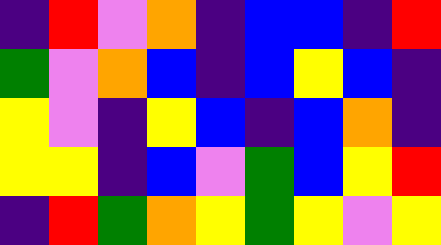[["indigo", "red", "violet", "orange", "indigo", "blue", "blue", "indigo", "red"], ["green", "violet", "orange", "blue", "indigo", "blue", "yellow", "blue", "indigo"], ["yellow", "violet", "indigo", "yellow", "blue", "indigo", "blue", "orange", "indigo"], ["yellow", "yellow", "indigo", "blue", "violet", "green", "blue", "yellow", "red"], ["indigo", "red", "green", "orange", "yellow", "green", "yellow", "violet", "yellow"]]